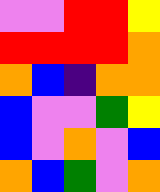[["violet", "violet", "red", "red", "yellow"], ["red", "red", "red", "red", "orange"], ["orange", "blue", "indigo", "orange", "orange"], ["blue", "violet", "violet", "green", "yellow"], ["blue", "violet", "orange", "violet", "blue"], ["orange", "blue", "green", "violet", "orange"]]